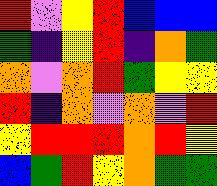[["red", "violet", "yellow", "red", "blue", "blue", "blue"], ["green", "indigo", "yellow", "red", "indigo", "orange", "green"], ["orange", "violet", "orange", "red", "green", "yellow", "yellow"], ["red", "indigo", "orange", "violet", "orange", "violet", "red"], ["yellow", "red", "red", "red", "orange", "red", "yellow"], ["blue", "green", "red", "yellow", "orange", "green", "green"]]